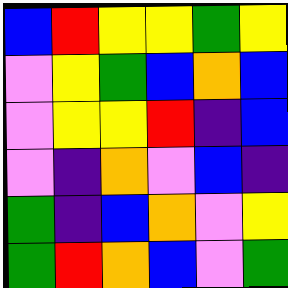[["blue", "red", "yellow", "yellow", "green", "yellow"], ["violet", "yellow", "green", "blue", "orange", "blue"], ["violet", "yellow", "yellow", "red", "indigo", "blue"], ["violet", "indigo", "orange", "violet", "blue", "indigo"], ["green", "indigo", "blue", "orange", "violet", "yellow"], ["green", "red", "orange", "blue", "violet", "green"]]